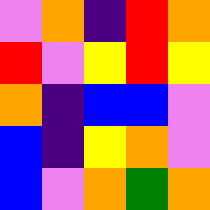[["violet", "orange", "indigo", "red", "orange"], ["red", "violet", "yellow", "red", "yellow"], ["orange", "indigo", "blue", "blue", "violet"], ["blue", "indigo", "yellow", "orange", "violet"], ["blue", "violet", "orange", "green", "orange"]]